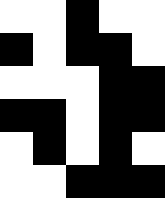[["white", "white", "black", "white", "white"], ["black", "white", "black", "black", "white"], ["white", "white", "white", "black", "black"], ["black", "black", "white", "black", "black"], ["white", "black", "white", "black", "white"], ["white", "white", "black", "black", "black"]]